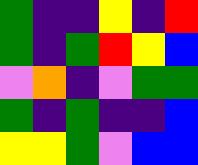[["green", "indigo", "indigo", "yellow", "indigo", "red"], ["green", "indigo", "green", "red", "yellow", "blue"], ["violet", "orange", "indigo", "violet", "green", "green"], ["green", "indigo", "green", "indigo", "indigo", "blue"], ["yellow", "yellow", "green", "violet", "blue", "blue"]]